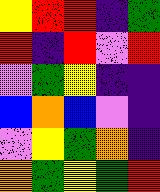[["yellow", "red", "red", "indigo", "green"], ["red", "indigo", "red", "violet", "red"], ["violet", "green", "yellow", "indigo", "indigo"], ["blue", "orange", "blue", "violet", "indigo"], ["violet", "yellow", "green", "orange", "indigo"], ["orange", "green", "yellow", "green", "red"]]